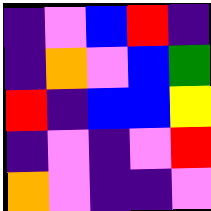[["indigo", "violet", "blue", "red", "indigo"], ["indigo", "orange", "violet", "blue", "green"], ["red", "indigo", "blue", "blue", "yellow"], ["indigo", "violet", "indigo", "violet", "red"], ["orange", "violet", "indigo", "indigo", "violet"]]